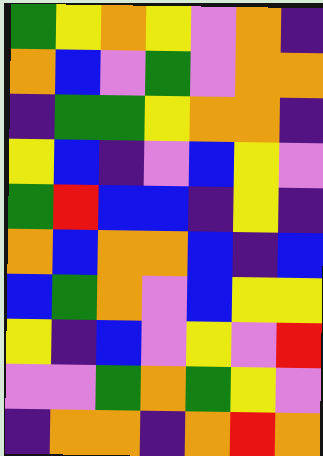[["green", "yellow", "orange", "yellow", "violet", "orange", "indigo"], ["orange", "blue", "violet", "green", "violet", "orange", "orange"], ["indigo", "green", "green", "yellow", "orange", "orange", "indigo"], ["yellow", "blue", "indigo", "violet", "blue", "yellow", "violet"], ["green", "red", "blue", "blue", "indigo", "yellow", "indigo"], ["orange", "blue", "orange", "orange", "blue", "indigo", "blue"], ["blue", "green", "orange", "violet", "blue", "yellow", "yellow"], ["yellow", "indigo", "blue", "violet", "yellow", "violet", "red"], ["violet", "violet", "green", "orange", "green", "yellow", "violet"], ["indigo", "orange", "orange", "indigo", "orange", "red", "orange"]]